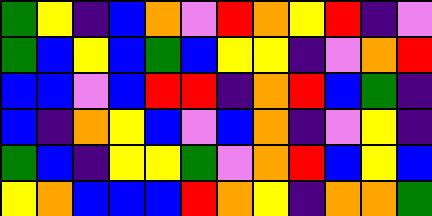[["green", "yellow", "indigo", "blue", "orange", "violet", "red", "orange", "yellow", "red", "indigo", "violet"], ["green", "blue", "yellow", "blue", "green", "blue", "yellow", "yellow", "indigo", "violet", "orange", "red"], ["blue", "blue", "violet", "blue", "red", "red", "indigo", "orange", "red", "blue", "green", "indigo"], ["blue", "indigo", "orange", "yellow", "blue", "violet", "blue", "orange", "indigo", "violet", "yellow", "indigo"], ["green", "blue", "indigo", "yellow", "yellow", "green", "violet", "orange", "red", "blue", "yellow", "blue"], ["yellow", "orange", "blue", "blue", "blue", "red", "orange", "yellow", "indigo", "orange", "orange", "green"]]